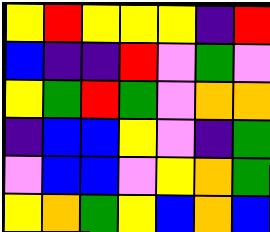[["yellow", "red", "yellow", "yellow", "yellow", "indigo", "red"], ["blue", "indigo", "indigo", "red", "violet", "green", "violet"], ["yellow", "green", "red", "green", "violet", "orange", "orange"], ["indigo", "blue", "blue", "yellow", "violet", "indigo", "green"], ["violet", "blue", "blue", "violet", "yellow", "orange", "green"], ["yellow", "orange", "green", "yellow", "blue", "orange", "blue"]]